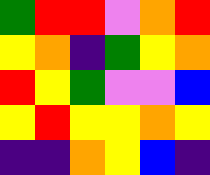[["green", "red", "red", "violet", "orange", "red"], ["yellow", "orange", "indigo", "green", "yellow", "orange"], ["red", "yellow", "green", "violet", "violet", "blue"], ["yellow", "red", "yellow", "yellow", "orange", "yellow"], ["indigo", "indigo", "orange", "yellow", "blue", "indigo"]]